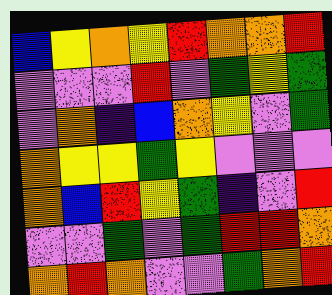[["blue", "yellow", "orange", "yellow", "red", "orange", "orange", "red"], ["violet", "violet", "violet", "red", "violet", "green", "yellow", "green"], ["violet", "orange", "indigo", "blue", "orange", "yellow", "violet", "green"], ["orange", "yellow", "yellow", "green", "yellow", "violet", "violet", "violet"], ["orange", "blue", "red", "yellow", "green", "indigo", "violet", "red"], ["violet", "violet", "green", "violet", "green", "red", "red", "orange"], ["orange", "red", "orange", "violet", "violet", "green", "orange", "red"]]